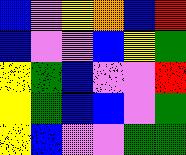[["blue", "violet", "yellow", "orange", "blue", "red"], ["blue", "violet", "violet", "blue", "yellow", "green"], ["yellow", "green", "blue", "violet", "violet", "red"], ["yellow", "green", "blue", "blue", "violet", "green"], ["yellow", "blue", "violet", "violet", "green", "green"]]